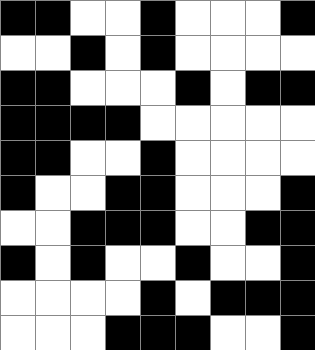[["black", "black", "white", "white", "black", "white", "white", "white", "black"], ["white", "white", "black", "white", "black", "white", "white", "white", "white"], ["black", "black", "white", "white", "white", "black", "white", "black", "black"], ["black", "black", "black", "black", "white", "white", "white", "white", "white"], ["black", "black", "white", "white", "black", "white", "white", "white", "white"], ["black", "white", "white", "black", "black", "white", "white", "white", "black"], ["white", "white", "black", "black", "black", "white", "white", "black", "black"], ["black", "white", "black", "white", "white", "black", "white", "white", "black"], ["white", "white", "white", "white", "black", "white", "black", "black", "black"], ["white", "white", "white", "black", "black", "black", "white", "white", "black"]]